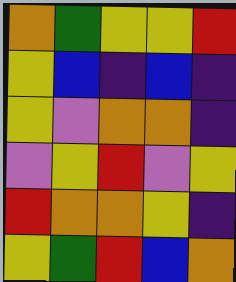[["orange", "green", "yellow", "yellow", "red"], ["yellow", "blue", "indigo", "blue", "indigo"], ["yellow", "violet", "orange", "orange", "indigo"], ["violet", "yellow", "red", "violet", "yellow"], ["red", "orange", "orange", "yellow", "indigo"], ["yellow", "green", "red", "blue", "orange"]]